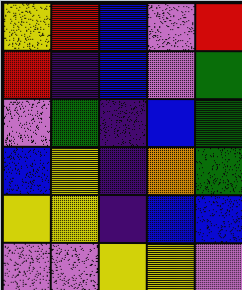[["yellow", "red", "blue", "violet", "red"], ["red", "indigo", "blue", "violet", "green"], ["violet", "green", "indigo", "blue", "green"], ["blue", "yellow", "indigo", "orange", "green"], ["yellow", "yellow", "indigo", "blue", "blue"], ["violet", "violet", "yellow", "yellow", "violet"]]